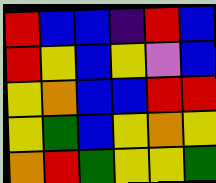[["red", "blue", "blue", "indigo", "red", "blue"], ["red", "yellow", "blue", "yellow", "violet", "blue"], ["yellow", "orange", "blue", "blue", "red", "red"], ["yellow", "green", "blue", "yellow", "orange", "yellow"], ["orange", "red", "green", "yellow", "yellow", "green"]]